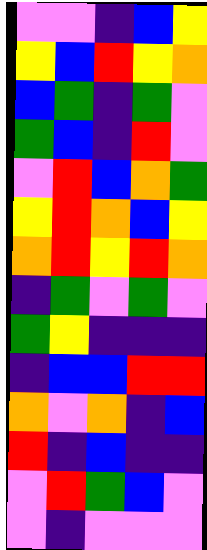[["violet", "violet", "indigo", "blue", "yellow"], ["yellow", "blue", "red", "yellow", "orange"], ["blue", "green", "indigo", "green", "violet"], ["green", "blue", "indigo", "red", "violet"], ["violet", "red", "blue", "orange", "green"], ["yellow", "red", "orange", "blue", "yellow"], ["orange", "red", "yellow", "red", "orange"], ["indigo", "green", "violet", "green", "violet"], ["green", "yellow", "indigo", "indigo", "indigo"], ["indigo", "blue", "blue", "red", "red"], ["orange", "violet", "orange", "indigo", "blue"], ["red", "indigo", "blue", "indigo", "indigo"], ["violet", "red", "green", "blue", "violet"], ["violet", "indigo", "violet", "violet", "violet"]]